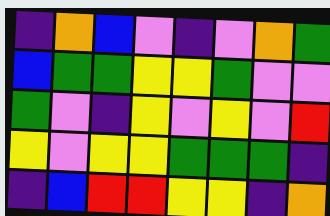[["indigo", "orange", "blue", "violet", "indigo", "violet", "orange", "green"], ["blue", "green", "green", "yellow", "yellow", "green", "violet", "violet"], ["green", "violet", "indigo", "yellow", "violet", "yellow", "violet", "red"], ["yellow", "violet", "yellow", "yellow", "green", "green", "green", "indigo"], ["indigo", "blue", "red", "red", "yellow", "yellow", "indigo", "orange"]]